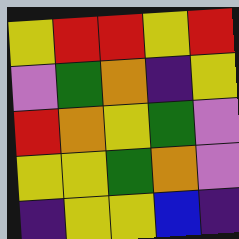[["yellow", "red", "red", "yellow", "red"], ["violet", "green", "orange", "indigo", "yellow"], ["red", "orange", "yellow", "green", "violet"], ["yellow", "yellow", "green", "orange", "violet"], ["indigo", "yellow", "yellow", "blue", "indigo"]]